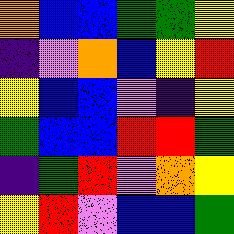[["orange", "blue", "blue", "green", "green", "yellow"], ["indigo", "violet", "orange", "blue", "yellow", "red"], ["yellow", "blue", "blue", "violet", "indigo", "yellow"], ["green", "blue", "blue", "red", "red", "green"], ["indigo", "green", "red", "violet", "orange", "yellow"], ["yellow", "red", "violet", "blue", "blue", "green"]]